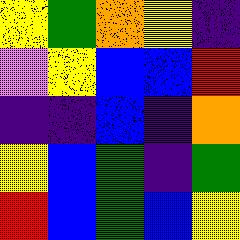[["yellow", "green", "orange", "yellow", "indigo"], ["violet", "yellow", "blue", "blue", "red"], ["indigo", "indigo", "blue", "indigo", "orange"], ["yellow", "blue", "green", "indigo", "green"], ["red", "blue", "green", "blue", "yellow"]]